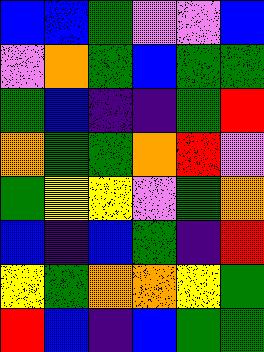[["blue", "blue", "green", "violet", "violet", "blue"], ["violet", "orange", "green", "blue", "green", "green"], ["green", "blue", "indigo", "indigo", "green", "red"], ["orange", "green", "green", "orange", "red", "violet"], ["green", "yellow", "yellow", "violet", "green", "orange"], ["blue", "indigo", "blue", "green", "indigo", "red"], ["yellow", "green", "orange", "orange", "yellow", "green"], ["red", "blue", "indigo", "blue", "green", "green"]]